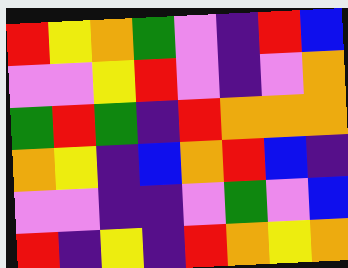[["red", "yellow", "orange", "green", "violet", "indigo", "red", "blue"], ["violet", "violet", "yellow", "red", "violet", "indigo", "violet", "orange"], ["green", "red", "green", "indigo", "red", "orange", "orange", "orange"], ["orange", "yellow", "indigo", "blue", "orange", "red", "blue", "indigo"], ["violet", "violet", "indigo", "indigo", "violet", "green", "violet", "blue"], ["red", "indigo", "yellow", "indigo", "red", "orange", "yellow", "orange"]]